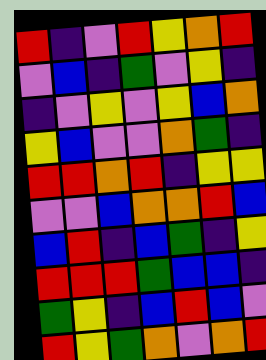[["red", "indigo", "violet", "red", "yellow", "orange", "red"], ["violet", "blue", "indigo", "green", "violet", "yellow", "indigo"], ["indigo", "violet", "yellow", "violet", "yellow", "blue", "orange"], ["yellow", "blue", "violet", "violet", "orange", "green", "indigo"], ["red", "red", "orange", "red", "indigo", "yellow", "yellow"], ["violet", "violet", "blue", "orange", "orange", "red", "blue"], ["blue", "red", "indigo", "blue", "green", "indigo", "yellow"], ["red", "red", "red", "green", "blue", "blue", "indigo"], ["green", "yellow", "indigo", "blue", "red", "blue", "violet"], ["red", "yellow", "green", "orange", "violet", "orange", "red"]]